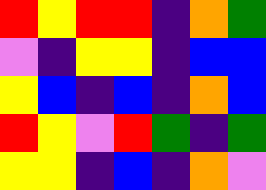[["red", "yellow", "red", "red", "indigo", "orange", "green"], ["violet", "indigo", "yellow", "yellow", "indigo", "blue", "blue"], ["yellow", "blue", "indigo", "blue", "indigo", "orange", "blue"], ["red", "yellow", "violet", "red", "green", "indigo", "green"], ["yellow", "yellow", "indigo", "blue", "indigo", "orange", "violet"]]